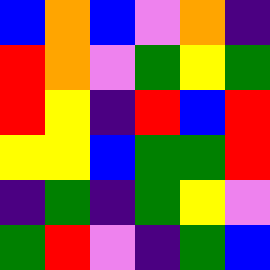[["blue", "orange", "blue", "violet", "orange", "indigo"], ["red", "orange", "violet", "green", "yellow", "green"], ["red", "yellow", "indigo", "red", "blue", "red"], ["yellow", "yellow", "blue", "green", "green", "red"], ["indigo", "green", "indigo", "green", "yellow", "violet"], ["green", "red", "violet", "indigo", "green", "blue"]]